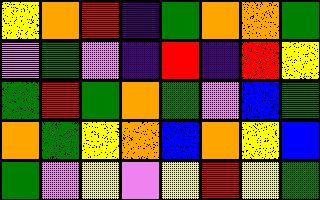[["yellow", "orange", "red", "indigo", "green", "orange", "orange", "green"], ["violet", "green", "violet", "indigo", "red", "indigo", "red", "yellow"], ["green", "red", "green", "orange", "green", "violet", "blue", "green"], ["orange", "green", "yellow", "orange", "blue", "orange", "yellow", "blue"], ["green", "violet", "yellow", "violet", "yellow", "red", "yellow", "green"]]